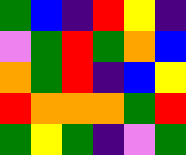[["green", "blue", "indigo", "red", "yellow", "indigo"], ["violet", "green", "red", "green", "orange", "blue"], ["orange", "green", "red", "indigo", "blue", "yellow"], ["red", "orange", "orange", "orange", "green", "red"], ["green", "yellow", "green", "indigo", "violet", "green"]]